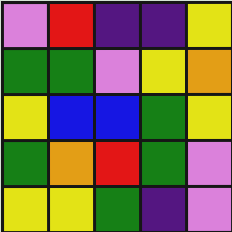[["violet", "red", "indigo", "indigo", "yellow"], ["green", "green", "violet", "yellow", "orange"], ["yellow", "blue", "blue", "green", "yellow"], ["green", "orange", "red", "green", "violet"], ["yellow", "yellow", "green", "indigo", "violet"]]